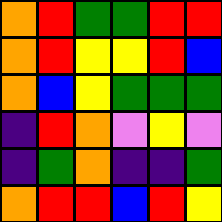[["orange", "red", "green", "green", "red", "red"], ["orange", "red", "yellow", "yellow", "red", "blue"], ["orange", "blue", "yellow", "green", "green", "green"], ["indigo", "red", "orange", "violet", "yellow", "violet"], ["indigo", "green", "orange", "indigo", "indigo", "green"], ["orange", "red", "red", "blue", "red", "yellow"]]